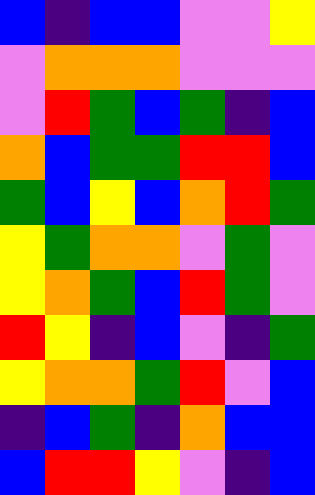[["blue", "indigo", "blue", "blue", "violet", "violet", "yellow"], ["violet", "orange", "orange", "orange", "violet", "violet", "violet"], ["violet", "red", "green", "blue", "green", "indigo", "blue"], ["orange", "blue", "green", "green", "red", "red", "blue"], ["green", "blue", "yellow", "blue", "orange", "red", "green"], ["yellow", "green", "orange", "orange", "violet", "green", "violet"], ["yellow", "orange", "green", "blue", "red", "green", "violet"], ["red", "yellow", "indigo", "blue", "violet", "indigo", "green"], ["yellow", "orange", "orange", "green", "red", "violet", "blue"], ["indigo", "blue", "green", "indigo", "orange", "blue", "blue"], ["blue", "red", "red", "yellow", "violet", "indigo", "blue"]]